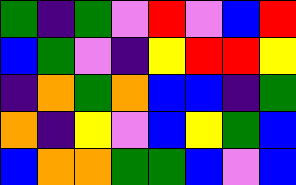[["green", "indigo", "green", "violet", "red", "violet", "blue", "red"], ["blue", "green", "violet", "indigo", "yellow", "red", "red", "yellow"], ["indigo", "orange", "green", "orange", "blue", "blue", "indigo", "green"], ["orange", "indigo", "yellow", "violet", "blue", "yellow", "green", "blue"], ["blue", "orange", "orange", "green", "green", "blue", "violet", "blue"]]